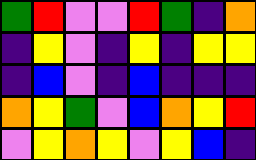[["green", "red", "violet", "violet", "red", "green", "indigo", "orange"], ["indigo", "yellow", "violet", "indigo", "yellow", "indigo", "yellow", "yellow"], ["indigo", "blue", "violet", "indigo", "blue", "indigo", "indigo", "indigo"], ["orange", "yellow", "green", "violet", "blue", "orange", "yellow", "red"], ["violet", "yellow", "orange", "yellow", "violet", "yellow", "blue", "indigo"]]